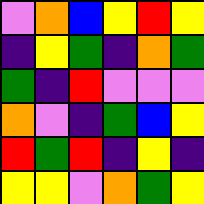[["violet", "orange", "blue", "yellow", "red", "yellow"], ["indigo", "yellow", "green", "indigo", "orange", "green"], ["green", "indigo", "red", "violet", "violet", "violet"], ["orange", "violet", "indigo", "green", "blue", "yellow"], ["red", "green", "red", "indigo", "yellow", "indigo"], ["yellow", "yellow", "violet", "orange", "green", "yellow"]]